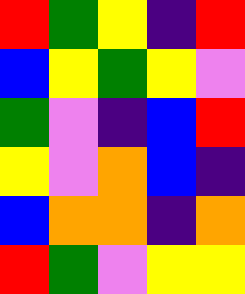[["red", "green", "yellow", "indigo", "red"], ["blue", "yellow", "green", "yellow", "violet"], ["green", "violet", "indigo", "blue", "red"], ["yellow", "violet", "orange", "blue", "indigo"], ["blue", "orange", "orange", "indigo", "orange"], ["red", "green", "violet", "yellow", "yellow"]]